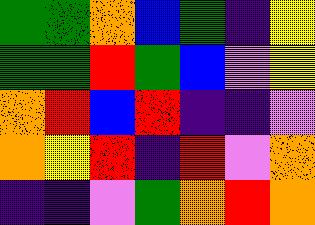[["green", "green", "orange", "blue", "green", "indigo", "yellow"], ["green", "green", "red", "green", "blue", "violet", "yellow"], ["orange", "red", "blue", "red", "indigo", "indigo", "violet"], ["orange", "yellow", "red", "indigo", "red", "violet", "orange"], ["indigo", "indigo", "violet", "green", "orange", "red", "orange"]]